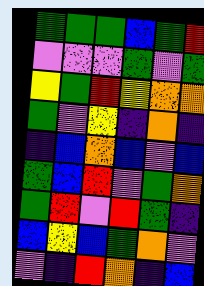[["green", "green", "green", "blue", "green", "red"], ["violet", "violet", "violet", "green", "violet", "green"], ["yellow", "green", "red", "yellow", "orange", "orange"], ["green", "violet", "yellow", "indigo", "orange", "indigo"], ["indigo", "blue", "orange", "blue", "violet", "blue"], ["green", "blue", "red", "violet", "green", "orange"], ["green", "red", "violet", "red", "green", "indigo"], ["blue", "yellow", "blue", "green", "orange", "violet"], ["violet", "indigo", "red", "orange", "indigo", "blue"]]